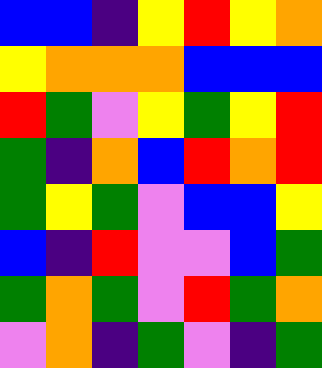[["blue", "blue", "indigo", "yellow", "red", "yellow", "orange"], ["yellow", "orange", "orange", "orange", "blue", "blue", "blue"], ["red", "green", "violet", "yellow", "green", "yellow", "red"], ["green", "indigo", "orange", "blue", "red", "orange", "red"], ["green", "yellow", "green", "violet", "blue", "blue", "yellow"], ["blue", "indigo", "red", "violet", "violet", "blue", "green"], ["green", "orange", "green", "violet", "red", "green", "orange"], ["violet", "orange", "indigo", "green", "violet", "indigo", "green"]]